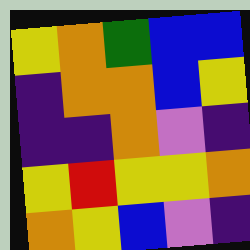[["yellow", "orange", "green", "blue", "blue"], ["indigo", "orange", "orange", "blue", "yellow"], ["indigo", "indigo", "orange", "violet", "indigo"], ["yellow", "red", "yellow", "yellow", "orange"], ["orange", "yellow", "blue", "violet", "indigo"]]